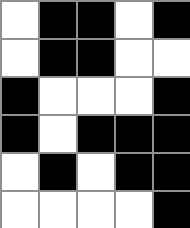[["white", "black", "black", "white", "black"], ["white", "black", "black", "white", "white"], ["black", "white", "white", "white", "black"], ["black", "white", "black", "black", "black"], ["white", "black", "white", "black", "black"], ["white", "white", "white", "white", "black"]]